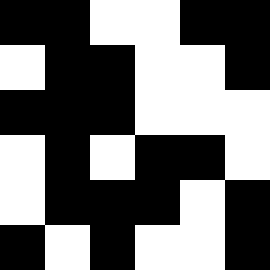[["black", "black", "white", "white", "black", "black"], ["white", "black", "black", "white", "white", "black"], ["black", "black", "black", "white", "white", "white"], ["white", "black", "white", "black", "black", "white"], ["white", "black", "black", "black", "white", "black"], ["black", "white", "black", "white", "white", "black"]]